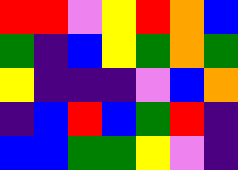[["red", "red", "violet", "yellow", "red", "orange", "blue"], ["green", "indigo", "blue", "yellow", "green", "orange", "green"], ["yellow", "indigo", "indigo", "indigo", "violet", "blue", "orange"], ["indigo", "blue", "red", "blue", "green", "red", "indigo"], ["blue", "blue", "green", "green", "yellow", "violet", "indigo"]]